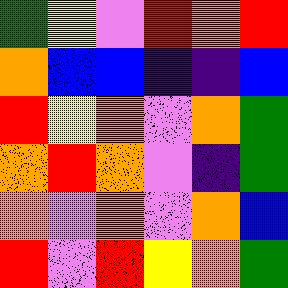[["green", "yellow", "violet", "red", "orange", "red"], ["orange", "blue", "blue", "indigo", "indigo", "blue"], ["red", "yellow", "orange", "violet", "orange", "green"], ["orange", "red", "orange", "violet", "indigo", "green"], ["orange", "violet", "orange", "violet", "orange", "blue"], ["red", "violet", "red", "yellow", "orange", "green"]]